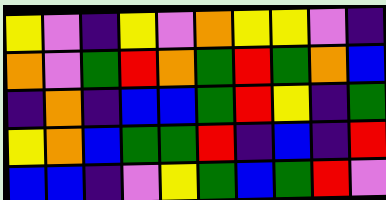[["yellow", "violet", "indigo", "yellow", "violet", "orange", "yellow", "yellow", "violet", "indigo"], ["orange", "violet", "green", "red", "orange", "green", "red", "green", "orange", "blue"], ["indigo", "orange", "indigo", "blue", "blue", "green", "red", "yellow", "indigo", "green"], ["yellow", "orange", "blue", "green", "green", "red", "indigo", "blue", "indigo", "red"], ["blue", "blue", "indigo", "violet", "yellow", "green", "blue", "green", "red", "violet"]]